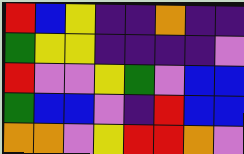[["red", "blue", "yellow", "indigo", "indigo", "orange", "indigo", "indigo"], ["green", "yellow", "yellow", "indigo", "indigo", "indigo", "indigo", "violet"], ["red", "violet", "violet", "yellow", "green", "violet", "blue", "blue"], ["green", "blue", "blue", "violet", "indigo", "red", "blue", "blue"], ["orange", "orange", "violet", "yellow", "red", "red", "orange", "violet"]]